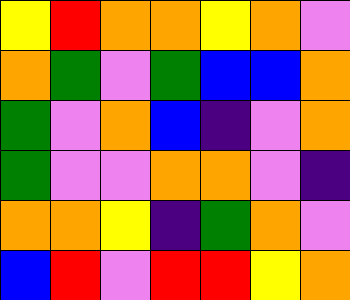[["yellow", "red", "orange", "orange", "yellow", "orange", "violet"], ["orange", "green", "violet", "green", "blue", "blue", "orange"], ["green", "violet", "orange", "blue", "indigo", "violet", "orange"], ["green", "violet", "violet", "orange", "orange", "violet", "indigo"], ["orange", "orange", "yellow", "indigo", "green", "orange", "violet"], ["blue", "red", "violet", "red", "red", "yellow", "orange"]]